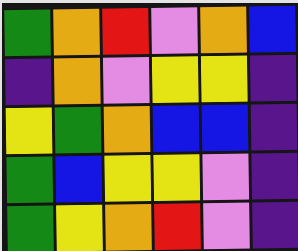[["green", "orange", "red", "violet", "orange", "blue"], ["indigo", "orange", "violet", "yellow", "yellow", "indigo"], ["yellow", "green", "orange", "blue", "blue", "indigo"], ["green", "blue", "yellow", "yellow", "violet", "indigo"], ["green", "yellow", "orange", "red", "violet", "indigo"]]